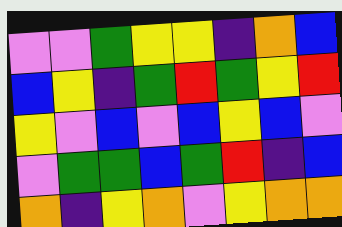[["violet", "violet", "green", "yellow", "yellow", "indigo", "orange", "blue"], ["blue", "yellow", "indigo", "green", "red", "green", "yellow", "red"], ["yellow", "violet", "blue", "violet", "blue", "yellow", "blue", "violet"], ["violet", "green", "green", "blue", "green", "red", "indigo", "blue"], ["orange", "indigo", "yellow", "orange", "violet", "yellow", "orange", "orange"]]